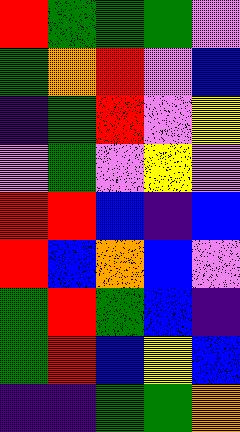[["red", "green", "green", "green", "violet"], ["green", "orange", "red", "violet", "blue"], ["indigo", "green", "red", "violet", "yellow"], ["violet", "green", "violet", "yellow", "violet"], ["red", "red", "blue", "indigo", "blue"], ["red", "blue", "orange", "blue", "violet"], ["green", "red", "green", "blue", "indigo"], ["green", "red", "blue", "yellow", "blue"], ["indigo", "indigo", "green", "green", "orange"]]